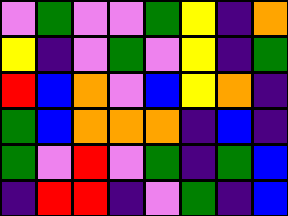[["violet", "green", "violet", "violet", "green", "yellow", "indigo", "orange"], ["yellow", "indigo", "violet", "green", "violet", "yellow", "indigo", "green"], ["red", "blue", "orange", "violet", "blue", "yellow", "orange", "indigo"], ["green", "blue", "orange", "orange", "orange", "indigo", "blue", "indigo"], ["green", "violet", "red", "violet", "green", "indigo", "green", "blue"], ["indigo", "red", "red", "indigo", "violet", "green", "indigo", "blue"]]